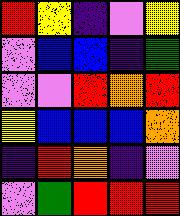[["red", "yellow", "indigo", "violet", "yellow"], ["violet", "blue", "blue", "indigo", "green"], ["violet", "violet", "red", "orange", "red"], ["yellow", "blue", "blue", "blue", "orange"], ["indigo", "red", "orange", "indigo", "violet"], ["violet", "green", "red", "red", "red"]]